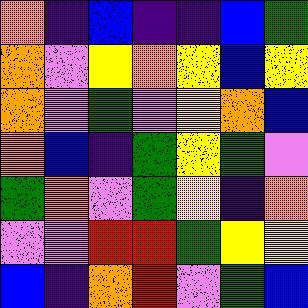[["orange", "indigo", "blue", "indigo", "indigo", "blue", "green"], ["orange", "violet", "yellow", "orange", "yellow", "blue", "yellow"], ["orange", "violet", "green", "violet", "yellow", "orange", "blue"], ["orange", "blue", "indigo", "green", "yellow", "green", "violet"], ["green", "orange", "violet", "green", "yellow", "indigo", "orange"], ["violet", "violet", "red", "red", "green", "yellow", "yellow"], ["blue", "indigo", "orange", "red", "violet", "green", "blue"]]